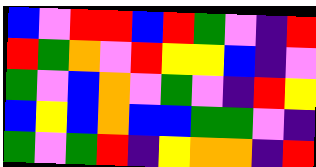[["blue", "violet", "red", "red", "blue", "red", "green", "violet", "indigo", "red"], ["red", "green", "orange", "violet", "red", "yellow", "yellow", "blue", "indigo", "violet"], ["green", "violet", "blue", "orange", "violet", "green", "violet", "indigo", "red", "yellow"], ["blue", "yellow", "blue", "orange", "blue", "blue", "green", "green", "violet", "indigo"], ["green", "violet", "green", "red", "indigo", "yellow", "orange", "orange", "indigo", "red"]]